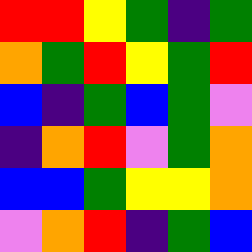[["red", "red", "yellow", "green", "indigo", "green"], ["orange", "green", "red", "yellow", "green", "red"], ["blue", "indigo", "green", "blue", "green", "violet"], ["indigo", "orange", "red", "violet", "green", "orange"], ["blue", "blue", "green", "yellow", "yellow", "orange"], ["violet", "orange", "red", "indigo", "green", "blue"]]